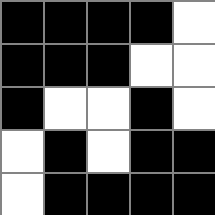[["black", "black", "black", "black", "white"], ["black", "black", "black", "white", "white"], ["black", "white", "white", "black", "white"], ["white", "black", "white", "black", "black"], ["white", "black", "black", "black", "black"]]